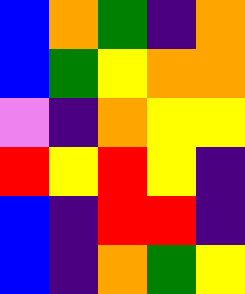[["blue", "orange", "green", "indigo", "orange"], ["blue", "green", "yellow", "orange", "orange"], ["violet", "indigo", "orange", "yellow", "yellow"], ["red", "yellow", "red", "yellow", "indigo"], ["blue", "indigo", "red", "red", "indigo"], ["blue", "indigo", "orange", "green", "yellow"]]